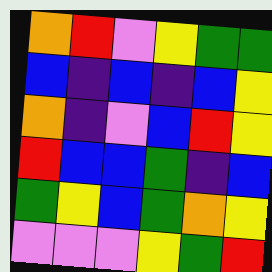[["orange", "red", "violet", "yellow", "green", "green"], ["blue", "indigo", "blue", "indigo", "blue", "yellow"], ["orange", "indigo", "violet", "blue", "red", "yellow"], ["red", "blue", "blue", "green", "indigo", "blue"], ["green", "yellow", "blue", "green", "orange", "yellow"], ["violet", "violet", "violet", "yellow", "green", "red"]]